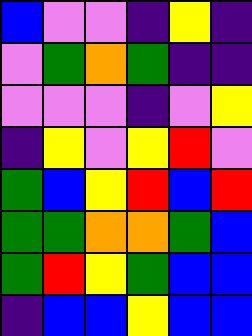[["blue", "violet", "violet", "indigo", "yellow", "indigo"], ["violet", "green", "orange", "green", "indigo", "indigo"], ["violet", "violet", "violet", "indigo", "violet", "yellow"], ["indigo", "yellow", "violet", "yellow", "red", "violet"], ["green", "blue", "yellow", "red", "blue", "red"], ["green", "green", "orange", "orange", "green", "blue"], ["green", "red", "yellow", "green", "blue", "blue"], ["indigo", "blue", "blue", "yellow", "blue", "blue"]]